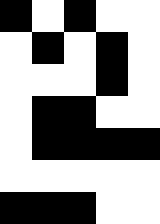[["black", "white", "black", "white", "white"], ["white", "black", "white", "black", "white"], ["white", "white", "white", "black", "white"], ["white", "black", "black", "white", "white"], ["white", "black", "black", "black", "black"], ["white", "white", "white", "white", "white"], ["black", "black", "black", "white", "white"]]